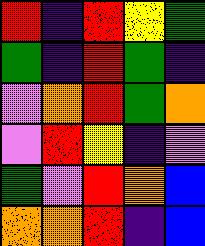[["red", "indigo", "red", "yellow", "green"], ["green", "indigo", "red", "green", "indigo"], ["violet", "orange", "red", "green", "orange"], ["violet", "red", "yellow", "indigo", "violet"], ["green", "violet", "red", "orange", "blue"], ["orange", "orange", "red", "indigo", "blue"]]